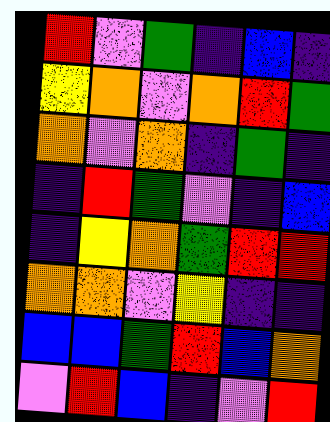[["red", "violet", "green", "indigo", "blue", "indigo"], ["yellow", "orange", "violet", "orange", "red", "green"], ["orange", "violet", "orange", "indigo", "green", "indigo"], ["indigo", "red", "green", "violet", "indigo", "blue"], ["indigo", "yellow", "orange", "green", "red", "red"], ["orange", "orange", "violet", "yellow", "indigo", "indigo"], ["blue", "blue", "green", "red", "blue", "orange"], ["violet", "red", "blue", "indigo", "violet", "red"]]